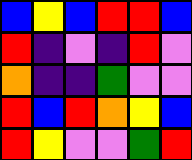[["blue", "yellow", "blue", "red", "red", "blue"], ["red", "indigo", "violet", "indigo", "red", "violet"], ["orange", "indigo", "indigo", "green", "violet", "violet"], ["red", "blue", "red", "orange", "yellow", "blue"], ["red", "yellow", "violet", "violet", "green", "red"]]